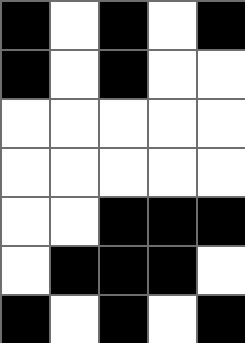[["black", "white", "black", "white", "black"], ["black", "white", "black", "white", "white"], ["white", "white", "white", "white", "white"], ["white", "white", "white", "white", "white"], ["white", "white", "black", "black", "black"], ["white", "black", "black", "black", "white"], ["black", "white", "black", "white", "black"]]